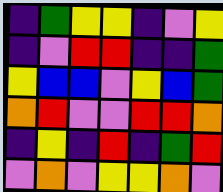[["indigo", "green", "yellow", "yellow", "indigo", "violet", "yellow"], ["indigo", "violet", "red", "red", "indigo", "indigo", "green"], ["yellow", "blue", "blue", "violet", "yellow", "blue", "green"], ["orange", "red", "violet", "violet", "red", "red", "orange"], ["indigo", "yellow", "indigo", "red", "indigo", "green", "red"], ["violet", "orange", "violet", "yellow", "yellow", "orange", "violet"]]